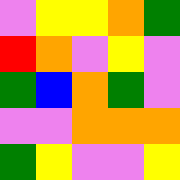[["violet", "yellow", "yellow", "orange", "green"], ["red", "orange", "violet", "yellow", "violet"], ["green", "blue", "orange", "green", "violet"], ["violet", "violet", "orange", "orange", "orange"], ["green", "yellow", "violet", "violet", "yellow"]]